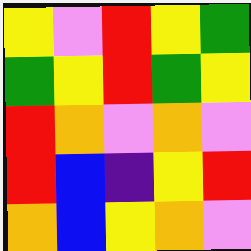[["yellow", "violet", "red", "yellow", "green"], ["green", "yellow", "red", "green", "yellow"], ["red", "orange", "violet", "orange", "violet"], ["red", "blue", "indigo", "yellow", "red"], ["orange", "blue", "yellow", "orange", "violet"]]